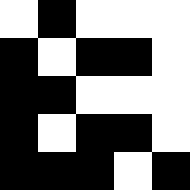[["white", "black", "white", "white", "white"], ["black", "white", "black", "black", "white"], ["black", "black", "white", "white", "white"], ["black", "white", "black", "black", "white"], ["black", "black", "black", "white", "black"]]